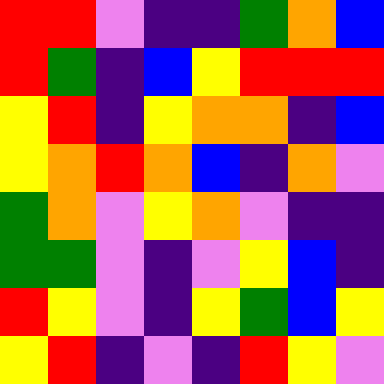[["red", "red", "violet", "indigo", "indigo", "green", "orange", "blue"], ["red", "green", "indigo", "blue", "yellow", "red", "red", "red"], ["yellow", "red", "indigo", "yellow", "orange", "orange", "indigo", "blue"], ["yellow", "orange", "red", "orange", "blue", "indigo", "orange", "violet"], ["green", "orange", "violet", "yellow", "orange", "violet", "indigo", "indigo"], ["green", "green", "violet", "indigo", "violet", "yellow", "blue", "indigo"], ["red", "yellow", "violet", "indigo", "yellow", "green", "blue", "yellow"], ["yellow", "red", "indigo", "violet", "indigo", "red", "yellow", "violet"]]